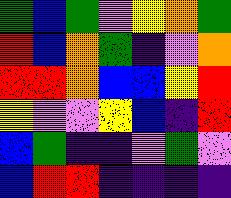[["green", "blue", "green", "violet", "yellow", "orange", "green"], ["red", "blue", "orange", "green", "indigo", "violet", "orange"], ["red", "red", "orange", "blue", "blue", "yellow", "red"], ["yellow", "violet", "violet", "yellow", "blue", "indigo", "red"], ["blue", "green", "indigo", "indigo", "violet", "green", "violet"], ["blue", "red", "red", "indigo", "indigo", "indigo", "indigo"]]